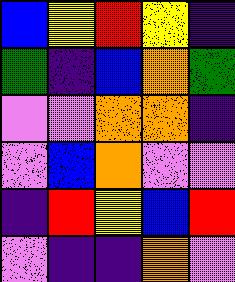[["blue", "yellow", "red", "yellow", "indigo"], ["green", "indigo", "blue", "orange", "green"], ["violet", "violet", "orange", "orange", "indigo"], ["violet", "blue", "orange", "violet", "violet"], ["indigo", "red", "yellow", "blue", "red"], ["violet", "indigo", "indigo", "orange", "violet"]]